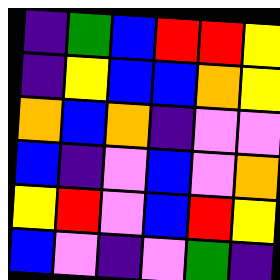[["indigo", "green", "blue", "red", "red", "yellow"], ["indigo", "yellow", "blue", "blue", "orange", "yellow"], ["orange", "blue", "orange", "indigo", "violet", "violet"], ["blue", "indigo", "violet", "blue", "violet", "orange"], ["yellow", "red", "violet", "blue", "red", "yellow"], ["blue", "violet", "indigo", "violet", "green", "indigo"]]